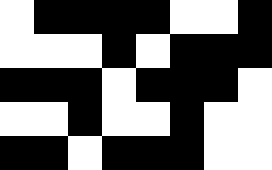[["white", "black", "black", "black", "black", "white", "white", "black"], ["white", "white", "white", "black", "white", "black", "black", "black"], ["black", "black", "black", "white", "black", "black", "black", "white"], ["white", "white", "black", "white", "white", "black", "white", "white"], ["black", "black", "white", "black", "black", "black", "white", "white"]]